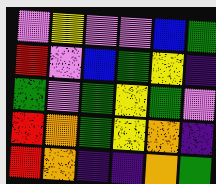[["violet", "yellow", "violet", "violet", "blue", "green"], ["red", "violet", "blue", "green", "yellow", "indigo"], ["green", "violet", "green", "yellow", "green", "violet"], ["red", "orange", "green", "yellow", "orange", "indigo"], ["red", "orange", "indigo", "indigo", "orange", "green"]]